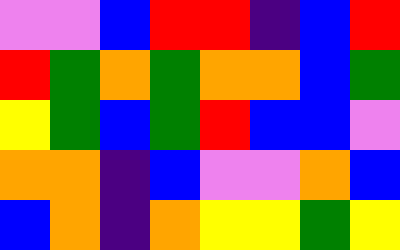[["violet", "violet", "blue", "red", "red", "indigo", "blue", "red"], ["red", "green", "orange", "green", "orange", "orange", "blue", "green"], ["yellow", "green", "blue", "green", "red", "blue", "blue", "violet"], ["orange", "orange", "indigo", "blue", "violet", "violet", "orange", "blue"], ["blue", "orange", "indigo", "orange", "yellow", "yellow", "green", "yellow"]]